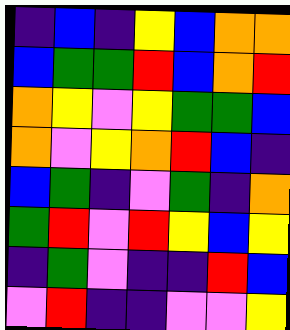[["indigo", "blue", "indigo", "yellow", "blue", "orange", "orange"], ["blue", "green", "green", "red", "blue", "orange", "red"], ["orange", "yellow", "violet", "yellow", "green", "green", "blue"], ["orange", "violet", "yellow", "orange", "red", "blue", "indigo"], ["blue", "green", "indigo", "violet", "green", "indigo", "orange"], ["green", "red", "violet", "red", "yellow", "blue", "yellow"], ["indigo", "green", "violet", "indigo", "indigo", "red", "blue"], ["violet", "red", "indigo", "indigo", "violet", "violet", "yellow"]]